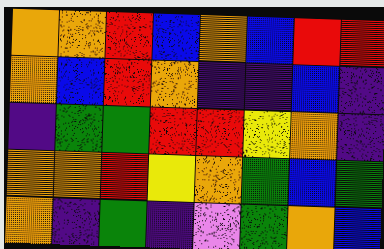[["orange", "orange", "red", "blue", "orange", "blue", "red", "red"], ["orange", "blue", "red", "orange", "indigo", "indigo", "blue", "indigo"], ["indigo", "green", "green", "red", "red", "yellow", "orange", "indigo"], ["orange", "orange", "red", "yellow", "orange", "green", "blue", "green"], ["orange", "indigo", "green", "indigo", "violet", "green", "orange", "blue"]]